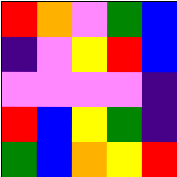[["red", "orange", "violet", "green", "blue"], ["indigo", "violet", "yellow", "red", "blue"], ["violet", "violet", "violet", "violet", "indigo"], ["red", "blue", "yellow", "green", "indigo"], ["green", "blue", "orange", "yellow", "red"]]